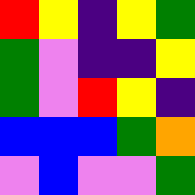[["red", "yellow", "indigo", "yellow", "green"], ["green", "violet", "indigo", "indigo", "yellow"], ["green", "violet", "red", "yellow", "indigo"], ["blue", "blue", "blue", "green", "orange"], ["violet", "blue", "violet", "violet", "green"]]